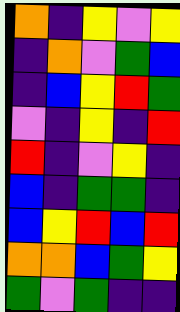[["orange", "indigo", "yellow", "violet", "yellow"], ["indigo", "orange", "violet", "green", "blue"], ["indigo", "blue", "yellow", "red", "green"], ["violet", "indigo", "yellow", "indigo", "red"], ["red", "indigo", "violet", "yellow", "indigo"], ["blue", "indigo", "green", "green", "indigo"], ["blue", "yellow", "red", "blue", "red"], ["orange", "orange", "blue", "green", "yellow"], ["green", "violet", "green", "indigo", "indigo"]]